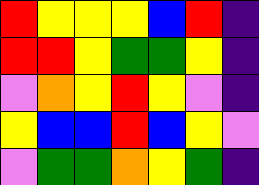[["red", "yellow", "yellow", "yellow", "blue", "red", "indigo"], ["red", "red", "yellow", "green", "green", "yellow", "indigo"], ["violet", "orange", "yellow", "red", "yellow", "violet", "indigo"], ["yellow", "blue", "blue", "red", "blue", "yellow", "violet"], ["violet", "green", "green", "orange", "yellow", "green", "indigo"]]